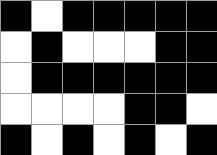[["black", "white", "black", "black", "black", "black", "black"], ["white", "black", "white", "white", "white", "black", "black"], ["white", "black", "black", "black", "black", "black", "black"], ["white", "white", "white", "white", "black", "black", "white"], ["black", "white", "black", "white", "black", "white", "black"]]